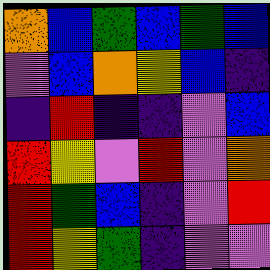[["orange", "blue", "green", "blue", "green", "blue"], ["violet", "blue", "orange", "yellow", "blue", "indigo"], ["indigo", "red", "indigo", "indigo", "violet", "blue"], ["red", "yellow", "violet", "red", "violet", "orange"], ["red", "green", "blue", "indigo", "violet", "red"], ["red", "yellow", "green", "indigo", "violet", "violet"]]